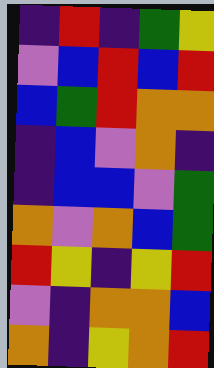[["indigo", "red", "indigo", "green", "yellow"], ["violet", "blue", "red", "blue", "red"], ["blue", "green", "red", "orange", "orange"], ["indigo", "blue", "violet", "orange", "indigo"], ["indigo", "blue", "blue", "violet", "green"], ["orange", "violet", "orange", "blue", "green"], ["red", "yellow", "indigo", "yellow", "red"], ["violet", "indigo", "orange", "orange", "blue"], ["orange", "indigo", "yellow", "orange", "red"]]